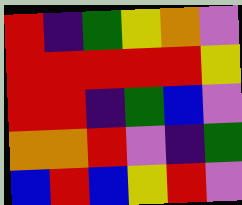[["red", "indigo", "green", "yellow", "orange", "violet"], ["red", "red", "red", "red", "red", "yellow"], ["red", "red", "indigo", "green", "blue", "violet"], ["orange", "orange", "red", "violet", "indigo", "green"], ["blue", "red", "blue", "yellow", "red", "violet"]]